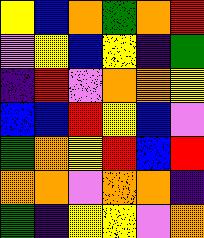[["yellow", "blue", "orange", "green", "orange", "red"], ["violet", "yellow", "blue", "yellow", "indigo", "green"], ["indigo", "red", "violet", "orange", "orange", "yellow"], ["blue", "blue", "red", "yellow", "blue", "violet"], ["green", "orange", "yellow", "red", "blue", "red"], ["orange", "orange", "violet", "orange", "orange", "indigo"], ["green", "indigo", "yellow", "yellow", "violet", "orange"]]